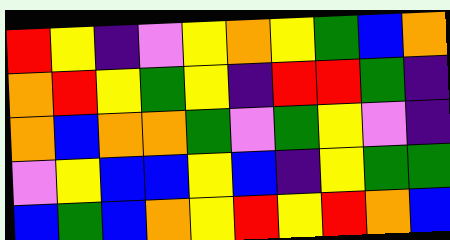[["red", "yellow", "indigo", "violet", "yellow", "orange", "yellow", "green", "blue", "orange"], ["orange", "red", "yellow", "green", "yellow", "indigo", "red", "red", "green", "indigo"], ["orange", "blue", "orange", "orange", "green", "violet", "green", "yellow", "violet", "indigo"], ["violet", "yellow", "blue", "blue", "yellow", "blue", "indigo", "yellow", "green", "green"], ["blue", "green", "blue", "orange", "yellow", "red", "yellow", "red", "orange", "blue"]]